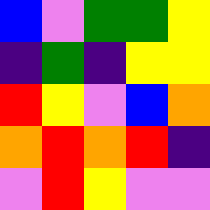[["blue", "violet", "green", "green", "yellow"], ["indigo", "green", "indigo", "yellow", "yellow"], ["red", "yellow", "violet", "blue", "orange"], ["orange", "red", "orange", "red", "indigo"], ["violet", "red", "yellow", "violet", "violet"]]